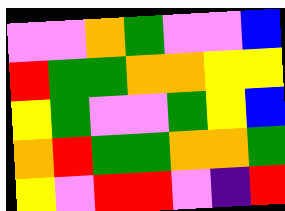[["violet", "violet", "orange", "green", "violet", "violet", "blue"], ["red", "green", "green", "orange", "orange", "yellow", "yellow"], ["yellow", "green", "violet", "violet", "green", "yellow", "blue"], ["orange", "red", "green", "green", "orange", "orange", "green"], ["yellow", "violet", "red", "red", "violet", "indigo", "red"]]